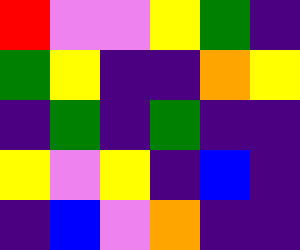[["red", "violet", "violet", "yellow", "green", "indigo"], ["green", "yellow", "indigo", "indigo", "orange", "yellow"], ["indigo", "green", "indigo", "green", "indigo", "indigo"], ["yellow", "violet", "yellow", "indigo", "blue", "indigo"], ["indigo", "blue", "violet", "orange", "indigo", "indigo"]]